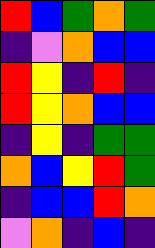[["red", "blue", "green", "orange", "green"], ["indigo", "violet", "orange", "blue", "blue"], ["red", "yellow", "indigo", "red", "indigo"], ["red", "yellow", "orange", "blue", "blue"], ["indigo", "yellow", "indigo", "green", "green"], ["orange", "blue", "yellow", "red", "green"], ["indigo", "blue", "blue", "red", "orange"], ["violet", "orange", "indigo", "blue", "indigo"]]